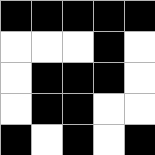[["black", "black", "black", "black", "black"], ["white", "white", "white", "black", "white"], ["white", "black", "black", "black", "white"], ["white", "black", "black", "white", "white"], ["black", "white", "black", "white", "black"]]